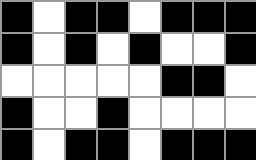[["black", "white", "black", "black", "white", "black", "black", "black"], ["black", "white", "black", "white", "black", "white", "white", "black"], ["white", "white", "white", "white", "white", "black", "black", "white"], ["black", "white", "white", "black", "white", "white", "white", "white"], ["black", "white", "black", "black", "white", "black", "black", "black"]]